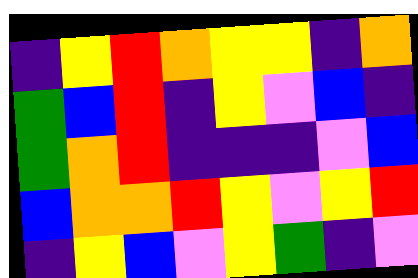[["indigo", "yellow", "red", "orange", "yellow", "yellow", "indigo", "orange"], ["green", "blue", "red", "indigo", "yellow", "violet", "blue", "indigo"], ["green", "orange", "red", "indigo", "indigo", "indigo", "violet", "blue"], ["blue", "orange", "orange", "red", "yellow", "violet", "yellow", "red"], ["indigo", "yellow", "blue", "violet", "yellow", "green", "indigo", "violet"]]